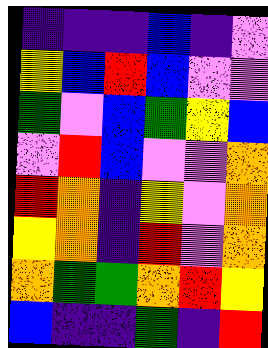[["indigo", "indigo", "indigo", "blue", "indigo", "violet"], ["yellow", "blue", "red", "blue", "violet", "violet"], ["green", "violet", "blue", "green", "yellow", "blue"], ["violet", "red", "blue", "violet", "violet", "orange"], ["red", "orange", "indigo", "yellow", "violet", "orange"], ["yellow", "orange", "indigo", "red", "violet", "orange"], ["orange", "green", "green", "orange", "red", "yellow"], ["blue", "indigo", "indigo", "green", "indigo", "red"]]